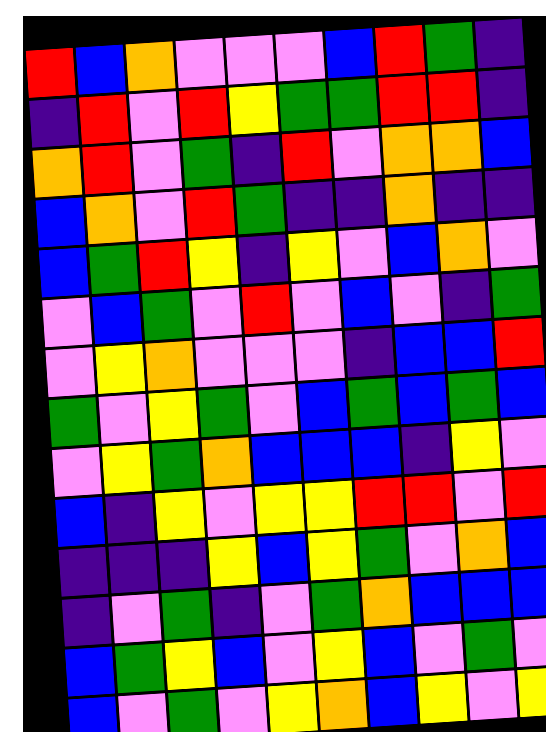[["red", "blue", "orange", "violet", "violet", "violet", "blue", "red", "green", "indigo"], ["indigo", "red", "violet", "red", "yellow", "green", "green", "red", "red", "indigo"], ["orange", "red", "violet", "green", "indigo", "red", "violet", "orange", "orange", "blue"], ["blue", "orange", "violet", "red", "green", "indigo", "indigo", "orange", "indigo", "indigo"], ["blue", "green", "red", "yellow", "indigo", "yellow", "violet", "blue", "orange", "violet"], ["violet", "blue", "green", "violet", "red", "violet", "blue", "violet", "indigo", "green"], ["violet", "yellow", "orange", "violet", "violet", "violet", "indigo", "blue", "blue", "red"], ["green", "violet", "yellow", "green", "violet", "blue", "green", "blue", "green", "blue"], ["violet", "yellow", "green", "orange", "blue", "blue", "blue", "indigo", "yellow", "violet"], ["blue", "indigo", "yellow", "violet", "yellow", "yellow", "red", "red", "violet", "red"], ["indigo", "indigo", "indigo", "yellow", "blue", "yellow", "green", "violet", "orange", "blue"], ["indigo", "violet", "green", "indigo", "violet", "green", "orange", "blue", "blue", "blue"], ["blue", "green", "yellow", "blue", "violet", "yellow", "blue", "violet", "green", "violet"], ["blue", "violet", "green", "violet", "yellow", "orange", "blue", "yellow", "violet", "yellow"]]